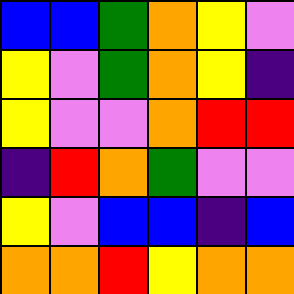[["blue", "blue", "green", "orange", "yellow", "violet"], ["yellow", "violet", "green", "orange", "yellow", "indigo"], ["yellow", "violet", "violet", "orange", "red", "red"], ["indigo", "red", "orange", "green", "violet", "violet"], ["yellow", "violet", "blue", "blue", "indigo", "blue"], ["orange", "orange", "red", "yellow", "orange", "orange"]]